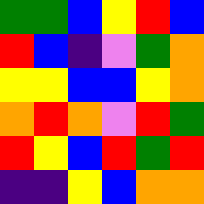[["green", "green", "blue", "yellow", "red", "blue"], ["red", "blue", "indigo", "violet", "green", "orange"], ["yellow", "yellow", "blue", "blue", "yellow", "orange"], ["orange", "red", "orange", "violet", "red", "green"], ["red", "yellow", "blue", "red", "green", "red"], ["indigo", "indigo", "yellow", "blue", "orange", "orange"]]